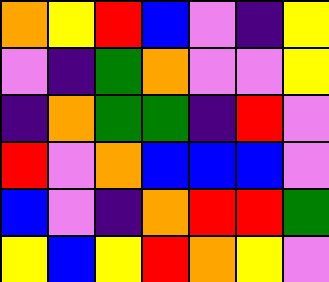[["orange", "yellow", "red", "blue", "violet", "indigo", "yellow"], ["violet", "indigo", "green", "orange", "violet", "violet", "yellow"], ["indigo", "orange", "green", "green", "indigo", "red", "violet"], ["red", "violet", "orange", "blue", "blue", "blue", "violet"], ["blue", "violet", "indigo", "orange", "red", "red", "green"], ["yellow", "blue", "yellow", "red", "orange", "yellow", "violet"]]